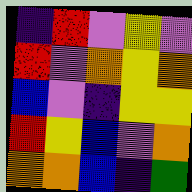[["indigo", "red", "violet", "yellow", "violet"], ["red", "violet", "orange", "yellow", "orange"], ["blue", "violet", "indigo", "yellow", "yellow"], ["red", "yellow", "blue", "violet", "orange"], ["orange", "orange", "blue", "indigo", "green"]]